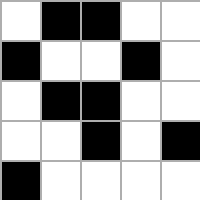[["white", "black", "black", "white", "white"], ["black", "white", "white", "black", "white"], ["white", "black", "black", "white", "white"], ["white", "white", "black", "white", "black"], ["black", "white", "white", "white", "white"]]